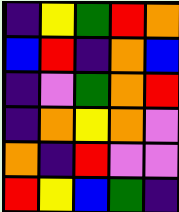[["indigo", "yellow", "green", "red", "orange"], ["blue", "red", "indigo", "orange", "blue"], ["indigo", "violet", "green", "orange", "red"], ["indigo", "orange", "yellow", "orange", "violet"], ["orange", "indigo", "red", "violet", "violet"], ["red", "yellow", "blue", "green", "indigo"]]